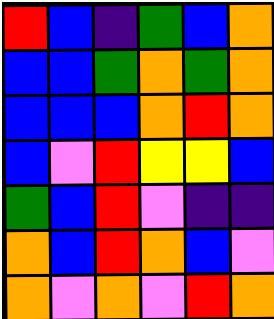[["red", "blue", "indigo", "green", "blue", "orange"], ["blue", "blue", "green", "orange", "green", "orange"], ["blue", "blue", "blue", "orange", "red", "orange"], ["blue", "violet", "red", "yellow", "yellow", "blue"], ["green", "blue", "red", "violet", "indigo", "indigo"], ["orange", "blue", "red", "orange", "blue", "violet"], ["orange", "violet", "orange", "violet", "red", "orange"]]